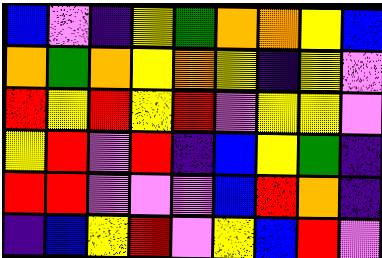[["blue", "violet", "indigo", "yellow", "green", "orange", "orange", "yellow", "blue"], ["orange", "green", "orange", "yellow", "orange", "yellow", "indigo", "yellow", "violet"], ["red", "yellow", "red", "yellow", "red", "violet", "yellow", "yellow", "violet"], ["yellow", "red", "violet", "red", "indigo", "blue", "yellow", "green", "indigo"], ["red", "red", "violet", "violet", "violet", "blue", "red", "orange", "indigo"], ["indigo", "blue", "yellow", "red", "violet", "yellow", "blue", "red", "violet"]]